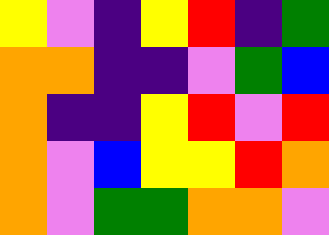[["yellow", "violet", "indigo", "yellow", "red", "indigo", "green"], ["orange", "orange", "indigo", "indigo", "violet", "green", "blue"], ["orange", "indigo", "indigo", "yellow", "red", "violet", "red"], ["orange", "violet", "blue", "yellow", "yellow", "red", "orange"], ["orange", "violet", "green", "green", "orange", "orange", "violet"]]